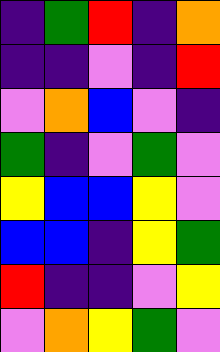[["indigo", "green", "red", "indigo", "orange"], ["indigo", "indigo", "violet", "indigo", "red"], ["violet", "orange", "blue", "violet", "indigo"], ["green", "indigo", "violet", "green", "violet"], ["yellow", "blue", "blue", "yellow", "violet"], ["blue", "blue", "indigo", "yellow", "green"], ["red", "indigo", "indigo", "violet", "yellow"], ["violet", "orange", "yellow", "green", "violet"]]